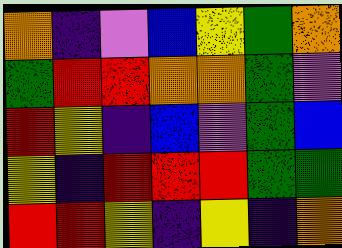[["orange", "indigo", "violet", "blue", "yellow", "green", "orange"], ["green", "red", "red", "orange", "orange", "green", "violet"], ["red", "yellow", "indigo", "blue", "violet", "green", "blue"], ["yellow", "indigo", "red", "red", "red", "green", "green"], ["red", "red", "yellow", "indigo", "yellow", "indigo", "orange"]]